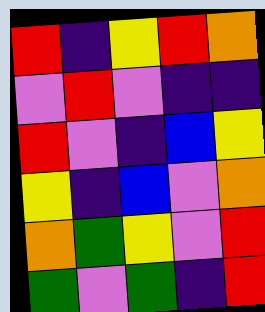[["red", "indigo", "yellow", "red", "orange"], ["violet", "red", "violet", "indigo", "indigo"], ["red", "violet", "indigo", "blue", "yellow"], ["yellow", "indigo", "blue", "violet", "orange"], ["orange", "green", "yellow", "violet", "red"], ["green", "violet", "green", "indigo", "red"]]